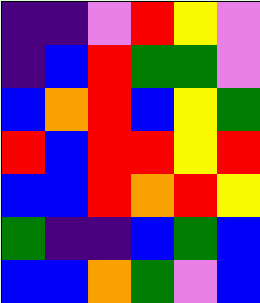[["indigo", "indigo", "violet", "red", "yellow", "violet"], ["indigo", "blue", "red", "green", "green", "violet"], ["blue", "orange", "red", "blue", "yellow", "green"], ["red", "blue", "red", "red", "yellow", "red"], ["blue", "blue", "red", "orange", "red", "yellow"], ["green", "indigo", "indigo", "blue", "green", "blue"], ["blue", "blue", "orange", "green", "violet", "blue"]]